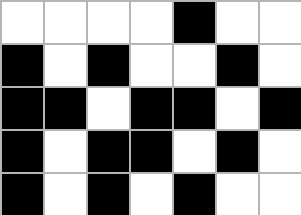[["white", "white", "white", "white", "black", "white", "white"], ["black", "white", "black", "white", "white", "black", "white"], ["black", "black", "white", "black", "black", "white", "black"], ["black", "white", "black", "black", "white", "black", "white"], ["black", "white", "black", "white", "black", "white", "white"]]